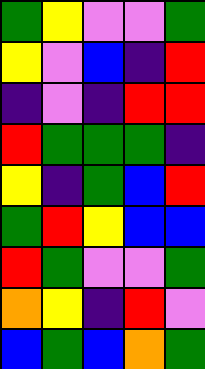[["green", "yellow", "violet", "violet", "green"], ["yellow", "violet", "blue", "indigo", "red"], ["indigo", "violet", "indigo", "red", "red"], ["red", "green", "green", "green", "indigo"], ["yellow", "indigo", "green", "blue", "red"], ["green", "red", "yellow", "blue", "blue"], ["red", "green", "violet", "violet", "green"], ["orange", "yellow", "indigo", "red", "violet"], ["blue", "green", "blue", "orange", "green"]]